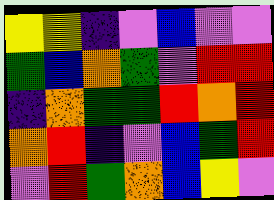[["yellow", "yellow", "indigo", "violet", "blue", "violet", "violet"], ["green", "blue", "orange", "green", "violet", "red", "red"], ["indigo", "orange", "green", "green", "red", "orange", "red"], ["orange", "red", "indigo", "violet", "blue", "green", "red"], ["violet", "red", "green", "orange", "blue", "yellow", "violet"]]